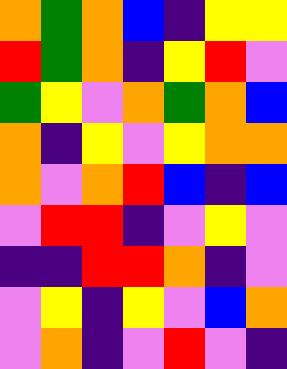[["orange", "green", "orange", "blue", "indigo", "yellow", "yellow"], ["red", "green", "orange", "indigo", "yellow", "red", "violet"], ["green", "yellow", "violet", "orange", "green", "orange", "blue"], ["orange", "indigo", "yellow", "violet", "yellow", "orange", "orange"], ["orange", "violet", "orange", "red", "blue", "indigo", "blue"], ["violet", "red", "red", "indigo", "violet", "yellow", "violet"], ["indigo", "indigo", "red", "red", "orange", "indigo", "violet"], ["violet", "yellow", "indigo", "yellow", "violet", "blue", "orange"], ["violet", "orange", "indigo", "violet", "red", "violet", "indigo"]]